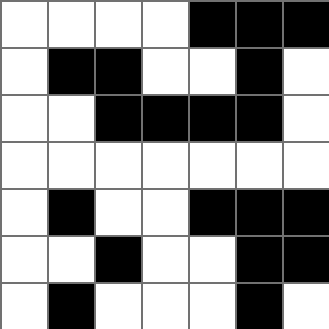[["white", "white", "white", "white", "black", "black", "black"], ["white", "black", "black", "white", "white", "black", "white"], ["white", "white", "black", "black", "black", "black", "white"], ["white", "white", "white", "white", "white", "white", "white"], ["white", "black", "white", "white", "black", "black", "black"], ["white", "white", "black", "white", "white", "black", "black"], ["white", "black", "white", "white", "white", "black", "white"]]